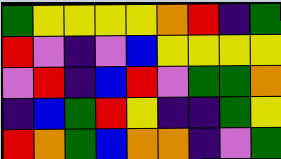[["green", "yellow", "yellow", "yellow", "yellow", "orange", "red", "indigo", "green"], ["red", "violet", "indigo", "violet", "blue", "yellow", "yellow", "yellow", "yellow"], ["violet", "red", "indigo", "blue", "red", "violet", "green", "green", "orange"], ["indigo", "blue", "green", "red", "yellow", "indigo", "indigo", "green", "yellow"], ["red", "orange", "green", "blue", "orange", "orange", "indigo", "violet", "green"]]